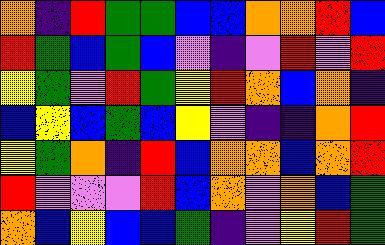[["orange", "indigo", "red", "green", "green", "blue", "blue", "orange", "orange", "red", "blue"], ["red", "green", "blue", "green", "blue", "violet", "indigo", "violet", "red", "violet", "red"], ["yellow", "green", "violet", "red", "green", "yellow", "red", "orange", "blue", "orange", "indigo"], ["blue", "yellow", "blue", "green", "blue", "yellow", "violet", "indigo", "indigo", "orange", "red"], ["yellow", "green", "orange", "indigo", "red", "blue", "orange", "orange", "blue", "orange", "red"], ["red", "violet", "violet", "violet", "red", "blue", "orange", "violet", "orange", "blue", "green"], ["orange", "blue", "yellow", "blue", "blue", "green", "indigo", "violet", "yellow", "red", "green"]]